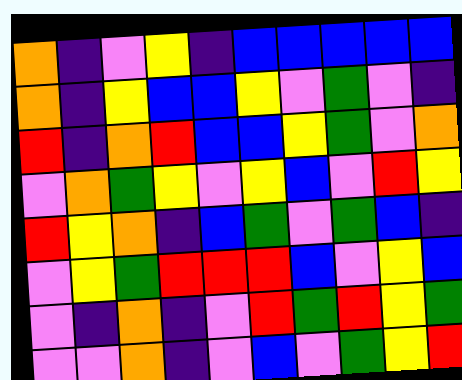[["orange", "indigo", "violet", "yellow", "indigo", "blue", "blue", "blue", "blue", "blue"], ["orange", "indigo", "yellow", "blue", "blue", "yellow", "violet", "green", "violet", "indigo"], ["red", "indigo", "orange", "red", "blue", "blue", "yellow", "green", "violet", "orange"], ["violet", "orange", "green", "yellow", "violet", "yellow", "blue", "violet", "red", "yellow"], ["red", "yellow", "orange", "indigo", "blue", "green", "violet", "green", "blue", "indigo"], ["violet", "yellow", "green", "red", "red", "red", "blue", "violet", "yellow", "blue"], ["violet", "indigo", "orange", "indigo", "violet", "red", "green", "red", "yellow", "green"], ["violet", "violet", "orange", "indigo", "violet", "blue", "violet", "green", "yellow", "red"]]